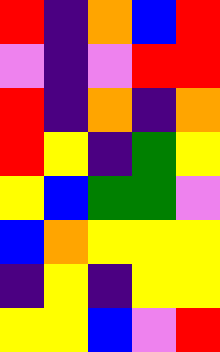[["red", "indigo", "orange", "blue", "red"], ["violet", "indigo", "violet", "red", "red"], ["red", "indigo", "orange", "indigo", "orange"], ["red", "yellow", "indigo", "green", "yellow"], ["yellow", "blue", "green", "green", "violet"], ["blue", "orange", "yellow", "yellow", "yellow"], ["indigo", "yellow", "indigo", "yellow", "yellow"], ["yellow", "yellow", "blue", "violet", "red"]]